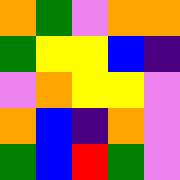[["orange", "green", "violet", "orange", "orange"], ["green", "yellow", "yellow", "blue", "indigo"], ["violet", "orange", "yellow", "yellow", "violet"], ["orange", "blue", "indigo", "orange", "violet"], ["green", "blue", "red", "green", "violet"]]